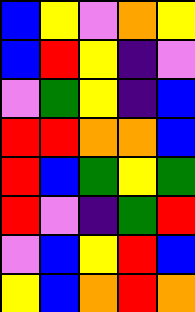[["blue", "yellow", "violet", "orange", "yellow"], ["blue", "red", "yellow", "indigo", "violet"], ["violet", "green", "yellow", "indigo", "blue"], ["red", "red", "orange", "orange", "blue"], ["red", "blue", "green", "yellow", "green"], ["red", "violet", "indigo", "green", "red"], ["violet", "blue", "yellow", "red", "blue"], ["yellow", "blue", "orange", "red", "orange"]]